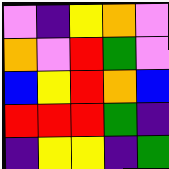[["violet", "indigo", "yellow", "orange", "violet"], ["orange", "violet", "red", "green", "violet"], ["blue", "yellow", "red", "orange", "blue"], ["red", "red", "red", "green", "indigo"], ["indigo", "yellow", "yellow", "indigo", "green"]]